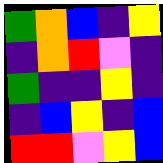[["green", "orange", "blue", "indigo", "yellow"], ["indigo", "orange", "red", "violet", "indigo"], ["green", "indigo", "indigo", "yellow", "indigo"], ["indigo", "blue", "yellow", "indigo", "blue"], ["red", "red", "violet", "yellow", "blue"]]